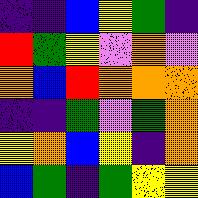[["indigo", "indigo", "blue", "yellow", "green", "indigo"], ["red", "green", "yellow", "violet", "orange", "violet"], ["orange", "blue", "red", "orange", "orange", "orange"], ["indigo", "indigo", "green", "violet", "green", "orange"], ["yellow", "orange", "blue", "yellow", "indigo", "orange"], ["blue", "green", "indigo", "green", "yellow", "yellow"]]